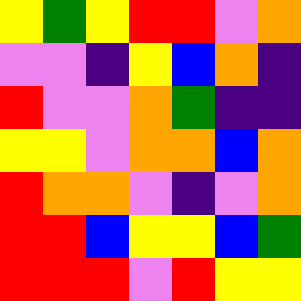[["yellow", "green", "yellow", "red", "red", "violet", "orange"], ["violet", "violet", "indigo", "yellow", "blue", "orange", "indigo"], ["red", "violet", "violet", "orange", "green", "indigo", "indigo"], ["yellow", "yellow", "violet", "orange", "orange", "blue", "orange"], ["red", "orange", "orange", "violet", "indigo", "violet", "orange"], ["red", "red", "blue", "yellow", "yellow", "blue", "green"], ["red", "red", "red", "violet", "red", "yellow", "yellow"]]